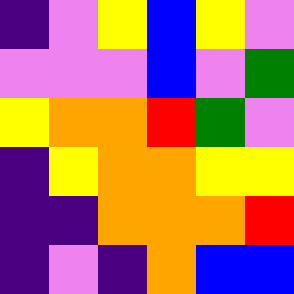[["indigo", "violet", "yellow", "blue", "yellow", "violet"], ["violet", "violet", "violet", "blue", "violet", "green"], ["yellow", "orange", "orange", "red", "green", "violet"], ["indigo", "yellow", "orange", "orange", "yellow", "yellow"], ["indigo", "indigo", "orange", "orange", "orange", "red"], ["indigo", "violet", "indigo", "orange", "blue", "blue"]]